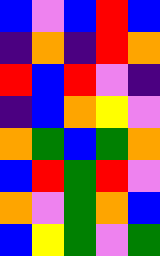[["blue", "violet", "blue", "red", "blue"], ["indigo", "orange", "indigo", "red", "orange"], ["red", "blue", "red", "violet", "indigo"], ["indigo", "blue", "orange", "yellow", "violet"], ["orange", "green", "blue", "green", "orange"], ["blue", "red", "green", "red", "violet"], ["orange", "violet", "green", "orange", "blue"], ["blue", "yellow", "green", "violet", "green"]]